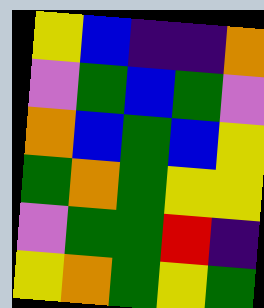[["yellow", "blue", "indigo", "indigo", "orange"], ["violet", "green", "blue", "green", "violet"], ["orange", "blue", "green", "blue", "yellow"], ["green", "orange", "green", "yellow", "yellow"], ["violet", "green", "green", "red", "indigo"], ["yellow", "orange", "green", "yellow", "green"]]